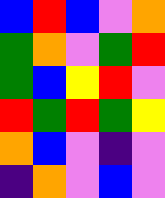[["blue", "red", "blue", "violet", "orange"], ["green", "orange", "violet", "green", "red"], ["green", "blue", "yellow", "red", "violet"], ["red", "green", "red", "green", "yellow"], ["orange", "blue", "violet", "indigo", "violet"], ["indigo", "orange", "violet", "blue", "violet"]]